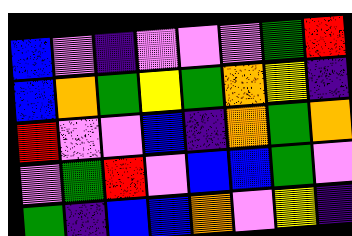[["blue", "violet", "indigo", "violet", "violet", "violet", "green", "red"], ["blue", "orange", "green", "yellow", "green", "orange", "yellow", "indigo"], ["red", "violet", "violet", "blue", "indigo", "orange", "green", "orange"], ["violet", "green", "red", "violet", "blue", "blue", "green", "violet"], ["green", "indigo", "blue", "blue", "orange", "violet", "yellow", "indigo"]]